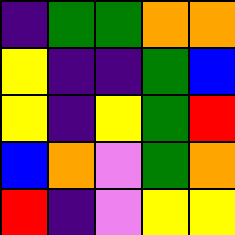[["indigo", "green", "green", "orange", "orange"], ["yellow", "indigo", "indigo", "green", "blue"], ["yellow", "indigo", "yellow", "green", "red"], ["blue", "orange", "violet", "green", "orange"], ["red", "indigo", "violet", "yellow", "yellow"]]